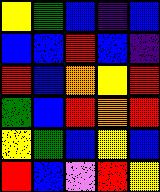[["yellow", "green", "blue", "indigo", "blue"], ["blue", "blue", "red", "blue", "indigo"], ["red", "blue", "orange", "yellow", "red"], ["green", "blue", "red", "orange", "red"], ["yellow", "green", "blue", "yellow", "blue"], ["red", "blue", "violet", "red", "yellow"]]